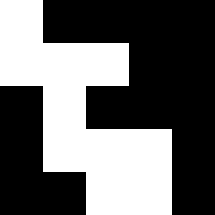[["white", "black", "black", "black", "black"], ["white", "white", "white", "black", "black"], ["black", "white", "black", "black", "black"], ["black", "white", "white", "white", "black"], ["black", "black", "white", "white", "black"]]